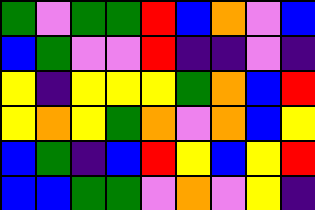[["green", "violet", "green", "green", "red", "blue", "orange", "violet", "blue"], ["blue", "green", "violet", "violet", "red", "indigo", "indigo", "violet", "indigo"], ["yellow", "indigo", "yellow", "yellow", "yellow", "green", "orange", "blue", "red"], ["yellow", "orange", "yellow", "green", "orange", "violet", "orange", "blue", "yellow"], ["blue", "green", "indigo", "blue", "red", "yellow", "blue", "yellow", "red"], ["blue", "blue", "green", "green", "violet", "orange", "violet", "yellow", "indigo"]]